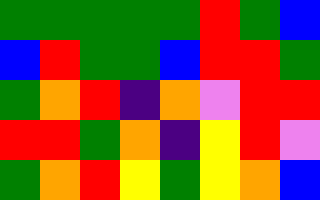[["green", "green", "green", "green", "green", "red", "green", "blue"], ["blue", "red", "green", "green", "blue", "red", "red", "green"], ["green", "orange", "red", "indigo", "orange", "violet", "red", "red"], ["red", "red", "green", "orange", "indigo", "yellow", "red", "violet"], ["green", "orange", "red", "yellow", "green", "yellow", "orange", "blue"]]